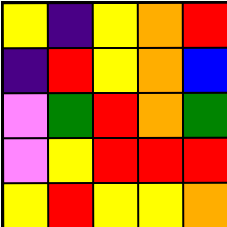[["yellow", "indigo", "yellow", "orange", "red"], ["indigo", "red", "yellow", "orange", "blue"], ["violet", "green", "red", "orange", "green"], ["violet", "yellow", "red", "red", "red"], ["yellow", "red", "yellow", "yellow", "orange"]]